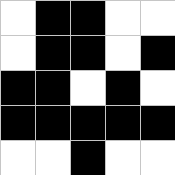[["white", "black", "black", "white", "white"], ["white", "black", "black", "white", "black"], ["black", "black", "white", "black", "white"], ["black", "black", "black", "black", "black"], ["white", "white", "black", "white", "white"]]